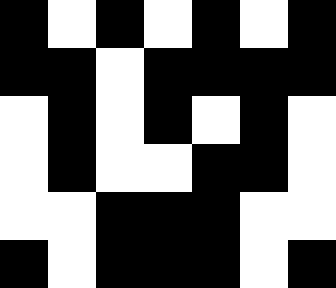[["black", "white", "black", "white", "black", "white", "black"], ["black", "black", "white", "black", "black", "black", "black"], ["white", "black", "white", "black", "white", "black", "white"], ["white", "black", "white", "white", "black", "black", "white"], ["white", "white", "black", "black", "black", "white", "white"], ["black", "white", "black", "black", "black", "white", "black"]]